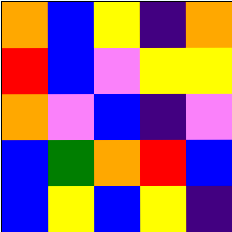[["orange", "blue", "yellow", "indigo", "orange"], ["red", "blue", "violet", "yellow", "yellow"], ["orange", "violet", "blue", "indigo", "violet"], ["blue", "green", "orange", "red", "blue"], ["blue", "yellow", "blue", "yellow", "indigo"]]